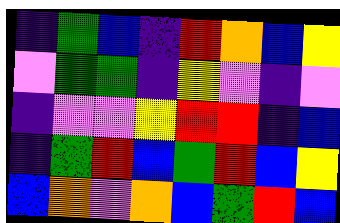[["indigo", "green", "blue", "indigo", "red", "orange", "blue", "yellow"], ["violet", "green", "green", "indigo", "yellow", "violet", "indigo", "violet"], ["indigo", "violet", "violet", "yellow", "red", "red", "indigo", "blue"], ["indigo", "green", "red", "blue", "green", "red", "blue", "yellow"], ["blue", "orange", "violet", "orange", "blue", "green", "red", "blue"]]